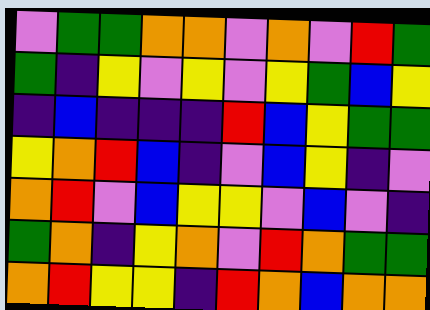[["violet", "green", "green", "orange", "orange", "violet", "orange", "violet", "red", "green"], ["green", "indigo", "yellow", "violet", "yellow", "violet", "yellow", "green", "blue", "yellow"], ["indigo", "blue", "indigo", "indigo", "indigo", "red", "blue", "yellow", "green", "green"], ["yellow", "orange", "red", "blue", "indigo", "violet", "blue", "yellow", "indigo", "violet"], ["orange", "red", "violet", "blue", "yellow", "yellow", "violet", "blue", "violet", "indigo"], ["green", "orange", "indigo", "yellow", "orange", "violet", "red", "orange", "green", "green"], ["orange", "red", "yellow", "yellow", "indigo", "red", "orange", "blue", "orange", "orange"]]